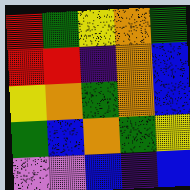[["red", "green", "yellow", "orange", "green"], ["red", "red", "indigo", "orange", "blue"], ["yellow", "orange", "green", "orange", "blue"], ["green", "blue", "orange", "green", "yellow"], ["violet", "violet", "blue", "indigo", "blue"]]